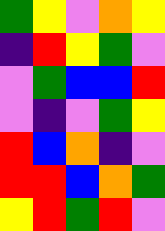[["green", "yellow", "violet", "orange", "yellow"], ["indigo", "red", "yellow", "green", "violet"], ["violet", "green", "blue", "blue", "red"], ["violet", "indigo", "violet", "green", "yellow"], ["red", "blue", "orange", "indigo", "violet"], ["red", "red", "blue", "orange", "green"], ["yellow", "red", "green", "red", "violet"]]